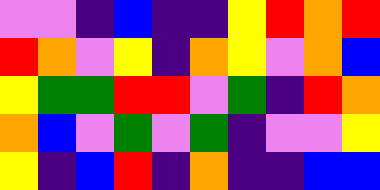[["violet", "violet", "indigo", "blue", "indigo", "indigo", "yellow", "red", "orange", "red"], ["red", "orange", "violet", "yellow", "indigo", "orange", "yellow", "violet", "orange", "blue"], ["yellow", "green", "green", "red", "red", "violet", "green", "indigo", "red", "orange"], ["orange", "blue", "violet", "green", "violet", "green", "indigo", "violet", "violet", "yellow"], ["yellow", "indigo", "blue", "red", "indigo", "orange", "indigo", "indigo", "blue", "blue"]]